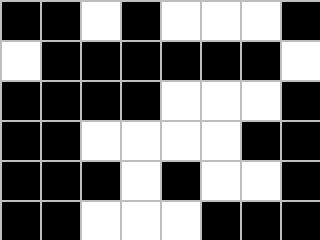[["black", "black", "white", "black", "white", "white", "white", "black"], ["white", "black", "black", "black", "black", "black", "black", "white"], ["black", "black", "black", "black", "white", "white", "white", "black"], ["black", "black", "white", "white", "white", "white", "black", "black"], ["black", "black", "black", "white", "black", "white", "white", "black"], ["black", "black", "white", "white", "white", "black", "black", "black"]]